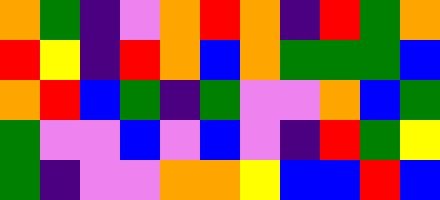[["orange", "green", "indigo", "violet", "orange", "red", "orange", "indigo", "red", "green", "orange"], ["red", "yellow", "indigo", "red", "orange", "blue", "orange", "green", "green", "green", "blue"], ["orange", "red", "blue", "green", "indigo", "green", "violet", "violet", "orange", "blue", "green"], ["green", "violet", "violet", "blue", "violet", "blue", "violet", "indigo", "red", "green", "yellow"], ["green", "indigo", "violet", "violet", "orange", "orange", "yellow", "blue", "blue", "red", "blue"]]